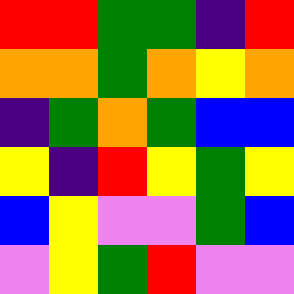[["red", "red", "green", "green", "indigo", "red"], ["orange", "orange", "green", "orange", "yellow", "orange"], ["indigo", "green", "orange", "green", "blue", "blue"], ["yellow", "indigo", "red", "yellow", "green", "yellow"], ["blue", "yellow", "violet", "violet", "green", "blue"], ["violet", "yellow", "green", "red", "violet", "violet"]]